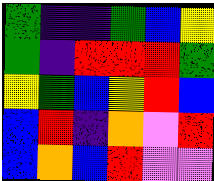[["green", "indigo", "indigo", "green", "blue", "yellow"], ["green", "indigo", "red", "red", "red", "green"], ["yellow", "green", "blue", "yellow", "red", "blue"], ["blue", "red", "indigo", "orange", "violet", "red"], ["blue", "orange", "blue", "red", "violet", "violet"]]